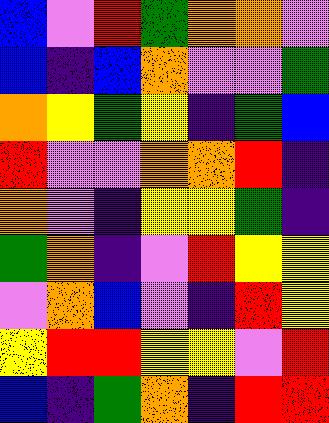[["blue", "violet", "red", "green", "orange", "orange", "violet"], ["blue", "indigo", "blue", "orange", "violet", "violet", "green"], ["orange", "yellow", "green", "yellow", "indigo", "green", "blue"], ["red", "violet", "violet", "orange", "orange", "red", "indigo"], ["orange", "violet", "indigo", "yellow", "yellow", "green", "indigo"], ["green", "orange", "indigo", "violet", "red", "yellow", "yellow"], ["violet", "orange", "blue", "violet", "indigo", "red", "yellow"], ["yellow", "red", "red", "yellow", "yellow", "violet", "red"], ["blue", "indigo", "green", "orange", "indigo", "red", "red"]]